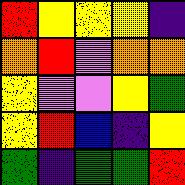[["red", "yellow", "yellow", "yellow", "indigo"], ["orange", "red", "violet", "orange", "orange"], ["yellow", "violet", "violet", "yellow", "green"], ["yellow", "red", "blue", "indigo", "yellow"], ["green", "indigo", "green", "green", "red"]]